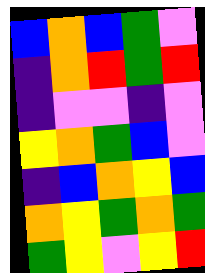[["blue", "orange", "blue", "green", "violet"], ["indigo", "orange", "red", "green", "red"], ["indigo", "violet", "violet", "indigo", "violet"], ["yellow", "orange", "green", "blue", "violet"], ["indigo", "blue", "orange", "yellow", "blue"], ["orange", "yellow", "green", "orange", "green"], ["green", "yellow", "violet", "yellow", "red"]]